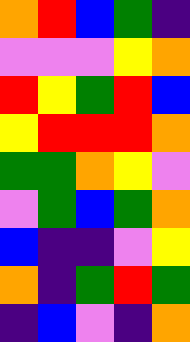[["orange", "red", "blue", "green", "indigo"], ["violet", "violet", "violet", "yellow", "orange"], ["red", "yellow", "green", "red", "blue"], ["yellow", "red", "red", "red", "orange"], ["green", "green", "orange", "yellow", "violet"], ["violet", "green", "blue", "green", "orange"], ["blue", "indigo", "indigo", "violet", "yellow"], ["orange", "indigo", "green", "red", "green"], ["indigo", "blue", "violet", "indigo", "orange"]]